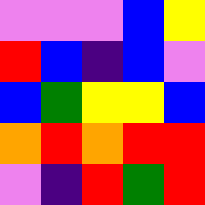[["violet", "violet", "violet", "blue", "yellow"], ["red", "blue", "indigo", "blue", "violet"], ["blue", "green", "yellow", "yellow", "blue"], ["orange", "red", "orange", "red", "red"], ["violet", "indigo", "red", "green", "red"]]